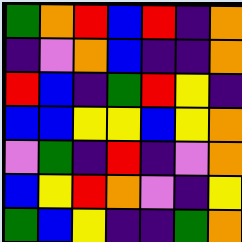[["green", "orange", "red", "blue", "red", "indigo", "orange"], ["indigo", "violet", "orange", "blue", "indigo", "indigo", "orange"], ["red", "blue", "indigo", "green", "red", "yellow", "indigo"], ["blue", "blue", "yellow", "yellow", "blue", "yellow", "orange"], ["violet", "green", "indigo", "red", "indigo", "violet", "orange"], ["blue", "yellow", "red", "orange", "violet", "indigo", "yellow"], ["green", "blue", "yellow", "indigo", "indigo", "green", "orange"]]